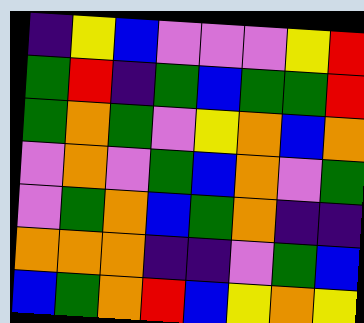[["indigo", "yellow", "blue", "violet", "violet", "violet", "yellow", "red"], ["green", "red", "indigo", "green", "blue", "green", "green", "red"], ["green", "orange", "green", "violet", "yellow", "orange", "blue", "orange"], ["violet", "orange", "violet", "green", "blue", "orange", "violet", "green"], ["violet", "green", "orange", "blue", "green", "orange", "indigo", "indigo"], ["orange", "orange", "orange", "indigo", "indigo", "violet", "green", "blue"], ["blue", "green", "orange", "red", "blue", "yellow", "orange", "yellow"]]